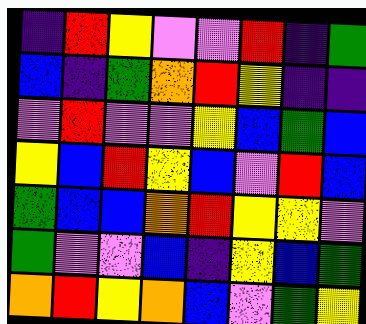[["indigo", "red", "yellow", "violet", "violet", "red", "indigo", "green"], ["blue", "indigo", "green", "orange", "red", "yellow", "indigo", "indigo"], ["violet", "red", "violet", "violet", "yellow", "blue", "green", "blue"], ["yellow", "blue", "red", "yellow", "blue", "violet", "red", "blue"], ["green", "blue", "blue", "orange", "red", "yellow", "yellow", "violet"], ["green", "violet", "violet", "blue", "indigo", "yellow", "blue", "green"], ["orange", "red", "yellow", "orange", "blue", "violet", "green", "yellow"]]